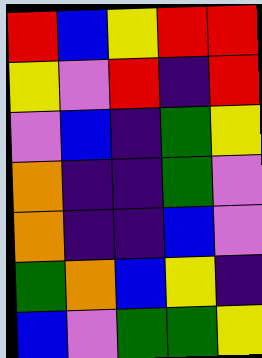[["red", "blue", "yellow", "red", "red"], ["yellow", "violet", "red", "indigo", "red"], ["violet", "blue", "indigo", "green", "yellow"], ["orange", "indigo", "indigo", "green", "violet"], ["orange", "indigo", "indigo", "blue", "violet"], ["green", "orange", "blue", "yellow", "indigo"], ["blue", "violet", "green", "green", "yellow"]]